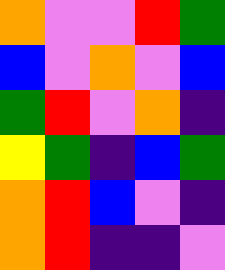[["orange", "violet", "violet", "red", "green"], ["blue", "violet", "orange", "violet", "blue"], ["green", "red", "violet", "orange", "indigo"], ["yellow", "green", "indigo", "blue", "green"], ["orange", "red", "blue", "violet", "indigo"], ["orange", "red", "indigo", "indigo", "violet"]]